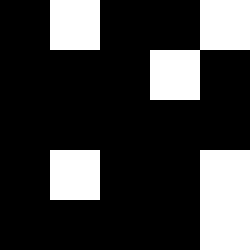[["black", "white", "black", "black", "white"], ["black", "black", "black", "white", "black"], ["black", "black", "black", "black", "black"], ["black", "white", "black", "black", "white"], ["black", "black", "black", "black", "white"]]